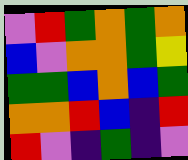[["violet", "red", "green", "orange", "green", "orange"], ["blue", "violet", "orange", "orange", "green", "yellow"], ["green", "green", "blue", "orange", "blue", "green"], ["orange", "orange", "red", "blue", "indigo", "red"], ["red", "violet", "indigo", "green", "indigo", "violet"]]